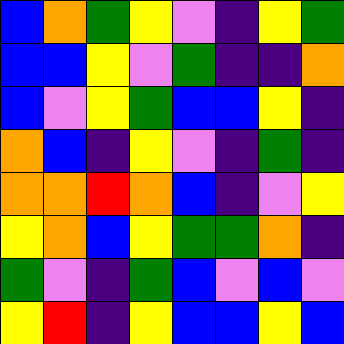[["blue", "orange", "green", "yellow", "violet", "indigo", "yellow", "green"], ["blue", "blue", "yellow", "violet", "green", "indigo", "indigo", "orange"], ["blue", "violet", "yellow", "green", "blue", "blue", "yellow", "indigo"], ["orange", "blue", "indigo", "yellow", "violet", "indigo", "green", "indigo"], ["orange", "orange", "red", "orange", "blue", "indigo", "violet", "yellow"], ["yellow", "orange", "blue", "yellow", "green", "green", "orange", "indigo"], ["green", "violet", "indigo", "green", "blue", "violet", "blue", "violet"], ["yellow", "red", "indigo", "yellow", "blue", "blue", "yellow", "blue"]]